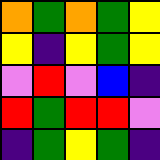[["orange", "green", "orange", "green", "yellow"], ["yellow", "indigo", "yellow", "green", "yellow"], ["violet", "red", "violet", "blue", "indigo"], ["red", "green", "red", "red", "violet"], ["indigo", "green", "yellow", "green", "indigo"]]